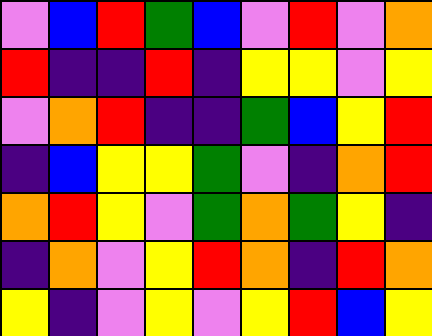[["violet", "blue", "red", "green", "blue", "violet", "red", "violet", "orange"], ["red", "indigo", "indigo", "red", "indigo", "yellow", "yellow", "violet", "yellow"], ["violet", "orange", "red", "indigo", "indigo", "green", "blue", "yellow", "red"], ["indigo", "blue", "yellow", "yellow", "green", "violet", "indigo", "orange", "red"], ["orange", "red", "yellow", "violet", "green", "orange", "green", "yellow", "indigo"], ["indigo", "orange", "violet", "yellow", "red", "orange", "indigo", "red", "orange"], ["yellow", "indigo", "violet", "yellow", "violet", "yellow", "red", "blue", "yellow"]]